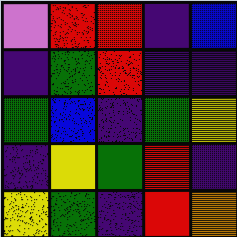[["violet", "red", "red", "indigo", "blue"], ["indigo", "green", "red", "indigo", "indigo"], ["green", "blue", "indigo", "green", "yellow"], ["indigo", "yellow", "green", "red", "indigo"], ["yellow", "green", "indigo", "red", "orange"]]